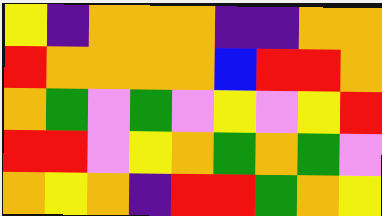[["yellow", "indigo", "orange", "orange", "orange", "indigo", "indigo", "orange", "orange"], ["red", "orange", "orange", "orange", "orange", "blue", "red", "red", "orange"], ["orange", "green", "violet", "green", "violet", "yellow", "violet", "yellow", "red"], ["red", "red", "violet", "yellow", "orange", "green", "orange", "green", "violet"], ["orange", "yellow", "orange", "indigo", "red", "red", "green", "orange", "yellow"]]